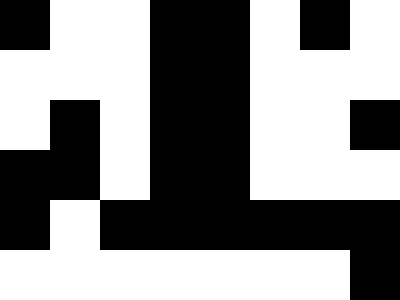[["black", "white", "white", "black", "black", "white", "black", "white"], ["white", "white", "white", "black", "black", "white", "white", "white"], ["white", "black", "white", "black", "black", "white", "white", "black"], ["black", "black", "white", "black", "black", "white", "white", "white"], ["black", "white", "black", "black", "black", "black", "black", "black"], ["white", "white", "white", "white", "white", "white", "white", "black"]]